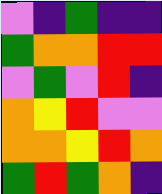[["violet", "indigo", "green", "indigo", "indigo"], ["green", "orange", "orange", "red", "red"], ["violet", "green", "violet", "red", "indigo"], ["orange", "yellow", "red", "violet", "violet"], ["orange", "orange", "yellow", "red", "orange"], ["green", "red", "green", "orange", "indigo"]]